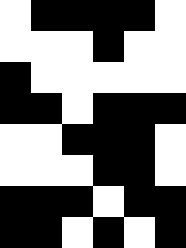[["white", "black", "black", "black", "black", "white"], ["white", "white", "white", "black", "white", "white"], ["black", "white", "white", "white", "white", "white"], ["black", "black", "white", "black", "black", "black"], ["white", "white", "black", "black", "black", "white"], ["white", "white", "white", "black", "black", "white"], ["black", "black", "black", "white", "black", "black"], ["black", "black", "white", "black", "white", "black"]]